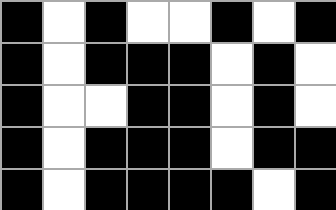[["black", "white", "black", "white", "white", "black", "white", "black"], ["black", "white", "black", "black", "black", "white", "black", "white"], ["black", "white", "white", "black", "black", "white", "black", "white"], ["black", "white", "black", "black", "black", "white", "black", "black"], ["black", "white", "black", "black", "black", "black", "white", "black"]]